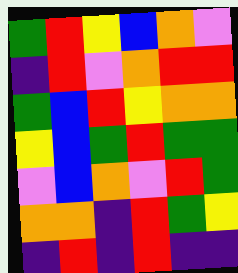[["green", "red", "yellow", "blue", "orange", "violet"], ["indigo", "red", "violet", "orange", "red", "red"], ["green", "blue", "red", "yellow", "orange", "orange"], ["yellow", "blue", "green", "red", "green", "green"], ["violet", "blue", "orange", "violet", "red", "green"], ["orange", "orange", "indigo", "red", "green", "yellow"], ["indigo", "red", "indigo", "red", "indigo", "indigo"]]